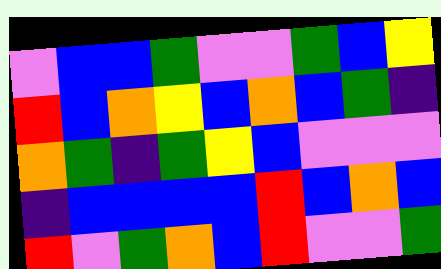[["violet", "blue", "blue", "green", "violet", "violet", "green", "blue", "yellow"], ["red", "blue", "orange", "yellow", "blue", "orange", "blue", "green", "indigo"], ["orange", "green", "indigo", "green", "yellow", "blue", "violet", "violet", "violet"], ["indigo", "blue", "blue", "blue", "blue", "red", "blue", "orange", "blue"], ["red", "violet", "green", "orange", "blue", "red", "violet", "violet", "green"]]